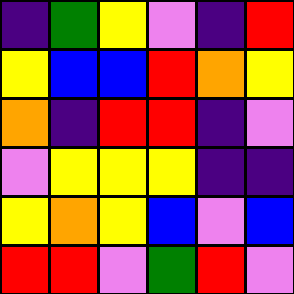[["indigo", "green", "yellow", "violet", "indigo", "red"], ["yellow", "blue", "blue", "red", "orange", "yellow"], ["orange", "indigo", "red", "red", "indigo", "violet"], ["violet", "yellow", "yellow", "yellow", "indigo", "indigo"], ["yellow", "orange", "yellow", "blue", "violet", "blue"], ["red", "red", "violet", "green", "red", "violet"]]